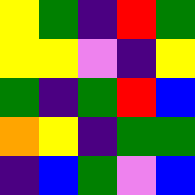[["yellow", "green", "indigo", "red", "green"], ["yellow", "yellow", "violet", "indigo", "yellow"], ["green", "indigo", "green", "red", "blue"], ["orange", "yellow", "indigo", "green", "green"], ["indigo", "blue", "green", "violet", "blue"]]